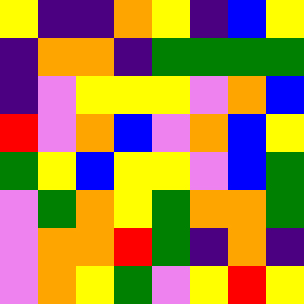[["yellow", "indigo", "indigo", "orange", "yellow", "indigo", "blue", "yellow"], ["indigo", "orange", "orange", "indigo", "green", "green", "green", "green"], ["indigo", "violet", "yellow", "yellow", "yellow", "violet", "orange", "blue"], ["red", "violet", "orange", "blue", "violet", "orange", "blue", "yellow"], ["green", "yellow", "blue", "yellow", "yellow", "violet", "blue", "green"], ["violet", "green", "orange", "yellow", "green", "orange", "orange", "green"], ["violet", "orange", "orange", "red", "green", "indigo", "orange", "indigo"], ["violet", "orange", "yellow", "green", "violet", "yellow", "red", "yellow"]]